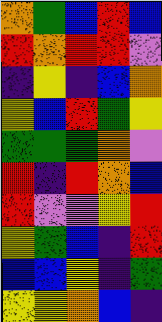[["orange", "green", "blue", "red", "blue"], ["red", "orange", "red", "red", "violet"], ["indigo", "yellow", "indigo", "blue", "orange"], ["yellow", "blue", "red", "green", "yellow"], ["green", "green", "green", "orange", "violet"], ["red", "indigo", "red", "orange", "blue"], ["red", "violet", "violet", "yellow", "red"], ["yellow", "green", "blue", "indigo", "red"], ["blue", "blue", "yellow", "indigo", "green"], ["yellow", "yellow", "orange", "blue", "indigo"]]